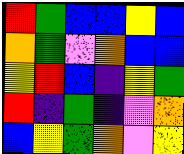[["red", "green", "blue", "blue", "yellow", "blue"], ["orange", "green", "violet", "orange", "blue", "blue"], ["yellow", "red", "blue", "indigo", "yellow", "green"], ["red", "indigo", "green", "indigo", "violet", "orange"], ["blue", "yellow", "green", "orange", "violet", "yellow"]]